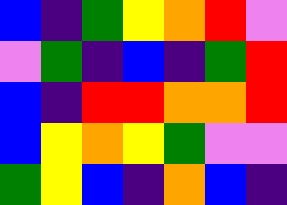[["blue", "indigo", "green", "yellow", "orange", "red", "violet"], ["violet", "green", "indigo", "blue", "indigo", "green", "red"], ["blue", "indigo", "red", "red", "orange", "orange", "red"], ["blue", "yellow", "orange", "yellow", "green", "violet", "violet"], ["green", "yellow", "blue", "indigo", "orange", "blue", "indigo"]]